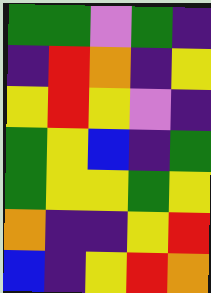[["green", "green", "violet", "green", "indigo"], ["indigo", "red", "orange", "indigo", "yellow"], ["yellow", "red", "yellow", "violet", "indigo"], ["green", "yellow", "blue", "indigo", "green"], ["green", "yellow", "yellow", "green", "yellow"], ["orange", "indigo", "indigo", "yellow", "red"], ["blue", "indigo", "yellow", "red", "orange"]]